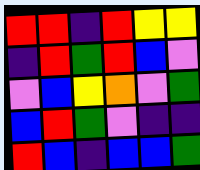[["red", "red", "indigo", "red", "yellow", "yellow"], ["indigo", "red", "green", "red", "blue", "violet"], ["violet", "blue", "yellow", "orange", "violet", "green"], ["blue", "red", "green", "violet", "indigo", "indigo"], ["red", "blue", "indigo", "blue", "blue", "green"]]